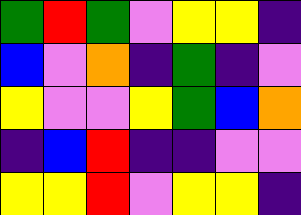[["green", "red", "green", "violet", "yellow", "yellow", "indigo"], ["blue", "violet", "orange", "indigo", "green", "indigo", "violet"], ["yellow", "violet", "violet", "yellow", "green", "blue", "orange"], ["indigo", "blue", "red", "indigo", "indigo", "violet", "violet"], ["yellow", "yellow", "red", "violet", "yellow", "yellow", "indigo"]]